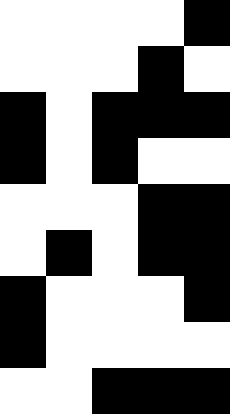[["white", "white", "white", "white", "black"], ["white", "white", "white", "black", "white"], ["black", "white", "black", "black", "black"], ["black", "white", "black", "white", "white"], ["white", "white", "white", "black", "black"], ["white", "black", "white", "black", "black"], ["black", "white", "white", "white", "black"], ["black", "white", "white", "white", "white"], ["white", "white", "black", "black", "black"]]